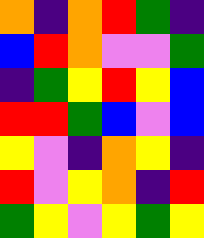[["orange", "indigo", "orange", "red", "green", "indigo"], ["blue", "red", "orange", "violet", "violet", "green"], ["indigo", "green", "yellow", "red", "yellow", "blue"], ["red", "red", "green", "blue", "violet", "blue"], ["yellow", "violet", "indigo", "orange", "yellow", "indigo"], ["red", "violet", "yellow", "orange", "indigo", "red"], ["green", "yellow", "violet", "yellow", "green", "yellow"]]